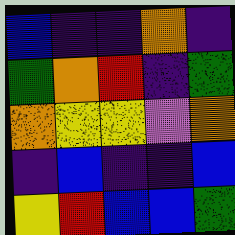[["blue", "indigo", "indigo", "orange", "indigo"], ["green", "orange", "red", "indigo", "green"], ["orange", "yellow", "yellow", "violet", "orange"], ["indigo", "blue", "indigo", "indigo", "blue"], ["yellow", "red", "blue", "blue", "green"]]